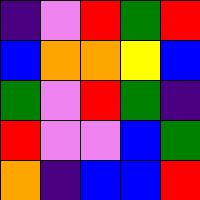[["indigo", "violet", "red", "green", "red"], ["blue", "orange", "orange", "yellow", "blue"], ["green", "violet", "red", "green", "indigo"], ["red", "violet", "violet", "blue", "green"], ["orange", "indigo", "blue", "blue", "red"]]